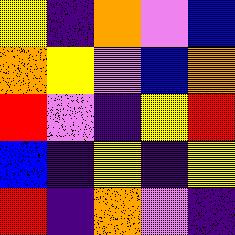[["yellow", "indigo", "orange", "violet", "blue"], ["orange", "yellow", "violet", "blue", "orange"], ["red", "violet", "indigo", "yellow", "red"], ["blue", "indigo", "yellow", "indigo", "yellow"], ["red", "indigo", "orange", "violet", "indigo"]]